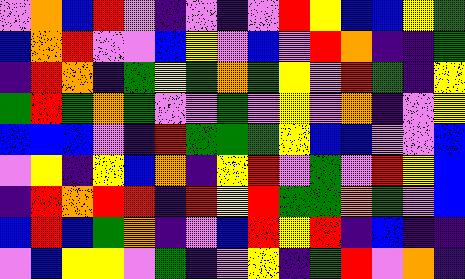[["violet", "orange", "blue", "red", "violet", "indigo", "violet", "indigo", "violet", "red", "yellow", "blue", "blue", "yellow", "green"], ["blue", "orange", "red", "violet", "violet", "blue", "yellow", "violet", "blue", "violet", "red", "orange", "indigo", "indigo", "green"], ["indigo", "red", "orange", "indigo", "green", "yellow", "green", "orange", "green", "yellow", "violet", "red", "green", "indigo", "yellow"], ["green", "red", "green", "orange", "green", "violet", "violet", "green", "violet", "yellow", "violet", "orange", "indigo", "violet", "yellow"], ["blue", "blue", "blue", "violet", "indigo", "red", "green", "green", "green", "yellow", "blue", "blue", "violet", "violet", "blue"], ["violet", "yellow", "indigo", "yellow", "blue", "orange", "indigo", "yellow", "red", "violet", "green", "violet", "red", "yellow", "blue"], ["indigo", "red", "orange", "red", "red", "indigo", "red", "yellow", "red", "green", "green", "orange", "green", "violet", "blue"], ["blue", "red", "blue", "green", "orange", "indigo", "violet", "blue", "red", "yellow", "red", "indigo", "blue", "indigo", "indigo"], ["violet", "blue", "yellow", "yellow", "violet", "green", "indigo", "violet", "yellow", "indigo", "green", "red", "violet", "orange", "indigo"]]